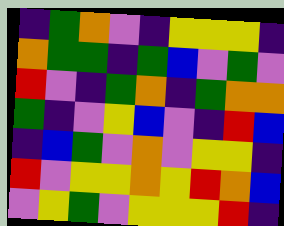[["indigo", "green", "orange", "violet", "indigo", "yellow", "yellow", "yellow", "indigo"], ["orange", "green", "green", "indigo", "green", "blue", "violet", "green", "violet"], ["red", "violet", "indigo", "green", "orange", "indigo", "green", "orange", "orange"], ["green", "indigo", "violet", "yellow", "blue", "violet", "indigo", "red", "blue"], ["indigo", "blue", "green", "violet", "orange", "violet", "yellow", "yellow", "indigo"], ["red", "violet", "yellow", "yellow", "orange", "yellow", "red", "orange", "blue"], ["violet", "yellow", "green", "violet", "yellow", "yellow", "yellow", "red", "indigo"]]